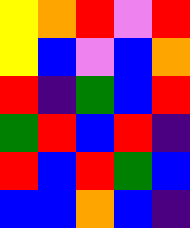[["yellow", "orange", "red", "violet", "red"], ["yellow", "blue", "violet", "blue", "orange"], ["red", "indigo", "green", "blue", "red"], ["green", "red", "blue", "red", "indigo"], ["red", "blue", "red", "green", "blue"], ["blue", "blue", "orange", "blue", "indigo"]]